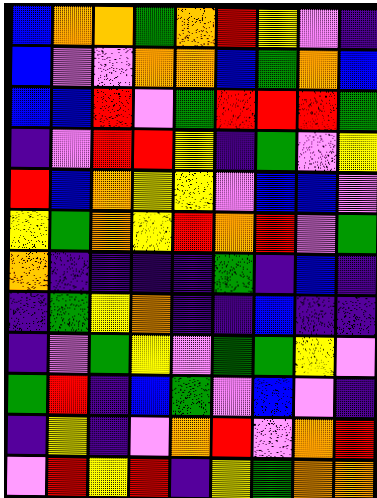[["blue", "orange", "orange", "green", "orange", "red", "yellow", "violet", "indigo"], ["blue", "violet", "violet", "orange", "orange", "blue", "green", "orange", "blue"], ["blue", "blue", "red", "violet", "green", "red", "red", "red", "green"], ["indigo", "violet", "red", "red", "yellow", "indigo", "green", "violet", "yellow"], ["red", "blue", "orange", "yellow", "yellow", "violet", "blue", "blue", "violet"], ["yellow", "green", "orange", "yellow", "red", "orange", "red", "violet", "green"], ["orange", "indigo", "indigo", "indigo", "indigo", "green", "indigo", "blue", "indigo"], ["indigo", "green", "yellow", "orange", "indigo", "indigo", "blue", "indigo", "indigo"], ["indigo", "violet", "green", "yellow", "violet", "green", "green", "yellow", "violet"], ["green", "red", "indigo", "blue", "green", "violet", "blue", "violet", "indigo"], ["indigo", "yellow", "indigo", "violet", "orange", "red", "violet", "orange", "red"], ["violet", "red", "yellow", "red", "indigo", "yellow", "green", "orange", "orange"]]